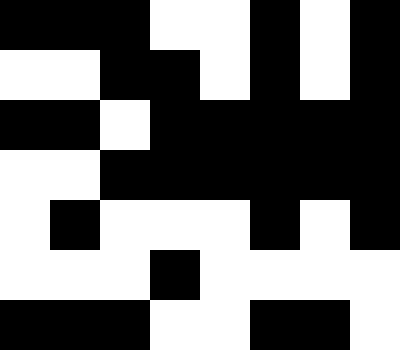[["black", "black", "black", "white", "white", "black", "white", "black"], ["white", "white", "black", "black", "white", "black", "white", "black"], ["black", "black", "white", "black", "black", "black", "black", "black"], ["white", "white", "black", "black", "black", "black", "black", "black"], ["white", "black", "white", "white", "white", "black", "white", "black"], ["white", "white", "white", "black", "white", "white", "white", "white"], ["black", "black", "black", "white", "white", "black", "black", "white"]]